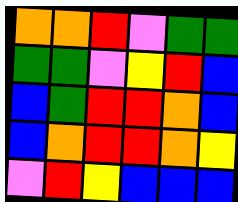[["orange", "orange", "red", "violet", "green", "green"], ["green", "green", "violet", "yellow", "red", "blue"], ["blue", "green", "red", "red", "orange", "blue"], ["blue", "orange", "red", "red", "orange", "yellow"], ["violet", "red", "yellow", "blue", "blue", "blue"]]